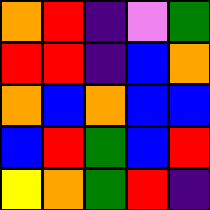[["orange", "red", "indigo", "violet", "green"], ["red", "red", "indigo", "blue", "orange"], ["orange", "blue", "orange", "blue", "blue"], ["blue", "red", "green", "blue", "red"], ["yellow", "orange", "green", "red", "indigo"]]